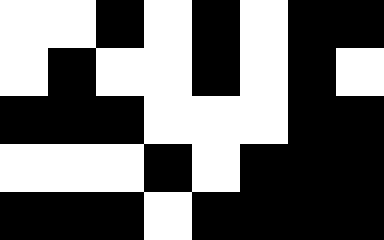[["white", "white", "black", "white", "black", "white", "black", "black"], ["white", "black", "white", "white", "black", "white", "black", "white"], ["black", "black", "black", "white", "white", "white", "black", "black"], ["white", "white", "white", "black", "white", "black", "black", "black"], ["black", "black", "black", "white", "black", "black", "black", "black"]]